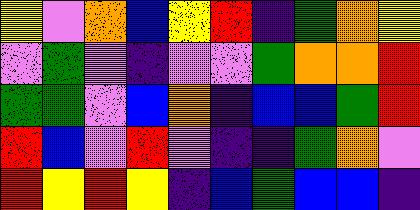[["yellow", "violet", "orange", "blue", "yellow", "red", "indigo", "green", "orange", "yellow"], ["violet", "green", "violet", "indigo", "violet", "violet", "green", "orange", "orange", "red"], ["green", "green", "violet", "blue", "orange", "indigo", "blue", "blue", "green", "red"], ["red", "blue", "violet", "red", "violet", "indigo", "indigo", "green", "orange", "violet"], ["red", "yellow", "red", "yellow", "indigo", "blue", "green", "blue", "blue", "indigo"]]